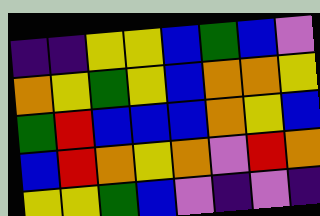[["indigo", "indigo", "yellow", "yellow", "blue", "green", "blue", "violet"], ["orange", "yellow", "green", "yellow", "blue", "orange", "orange", "yellow"], ["green", "red", "blue", "blue", "blue", "orange", "yellow", "blue"], ["blue", "red", "orange", "yellow", "orange", "violet", "red", "orange"], ["yellow", "yellow", "green", "blue", "violet", "indigo", "violet", "indigo"]]